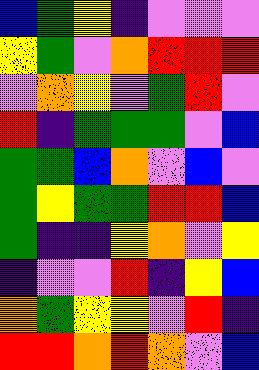[["blue", "green", "yellow", "indigo", "violet", "violet", "violet"], ["yellow", "green", "violet", "orange", "red", "red", "red"], ["violet", "orange", "yellow", "violet", "green", "red", "violet"], ["red", "indigo", "green", "green", "green", "violet", "blue"], ["green", "green", "blue", "orange", "violet", "blue", "violet"], ["green", "yellow", "green", "green", "red", "red", "blue"], ["green", "indigo", "indigo", "yellow", "orange", "violet", "yellow"], ["indigo", "violet", "violet", "red", "indigo", "yellow", "blue"], ["orange", "green", "yellow", "yellow", "violet", "red", "indigo"], ["red", "red", "orange", "red", "orange", "violet", "blue"]]